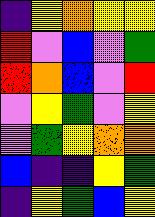[["indigo", "yellow", "orange", "yellow", "yellow"], ["red", "violet", "blue", "violet", "green"], ["red", "orange", "blue", "violet", "red"], ["violet", "yellow", "green", "violet", "yellow"], ["violet", "green", "yellow", "orange", "orange"], ["blue", "indigo", "indigo", "yellow", "green"], ["indigo", "yellow", "green", "blue", "yellow"]]